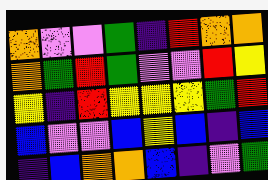[["orange", "violet", "violet", "green", "indigo", "red", "orange", "orange"], ["orange", "green", "red", "green", "violet", "violet", "red", "yellow"], ["yellow", "indigo", "red", "yellow", "yellow", "yellow", "green", "red"], ["blue", "violet", "violet", "blue", "yellow", "blue", "indigo", "blue"], ["indigo", "blue", "orange", "orange", "blue", "indigo", "violet", "green"]]